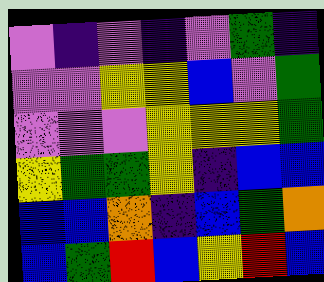[["violet", "indigo", "violet", "indigo", "violet", "green", "indigo"], ["violet", "violet", "yellow", "yellow", "blue", "violet", "green"], ["violet", "violet", "violet", "yellow", "yellow", "yellow", "green"], ["yellow", "green", "green", "yellow", "indigo", "blue", "blue"], ["blue", "blue", "orange", "indigo", "blue", "green", "orange"], ["blue", "green", "red", "blue", "yellow", "red", "blue"]]